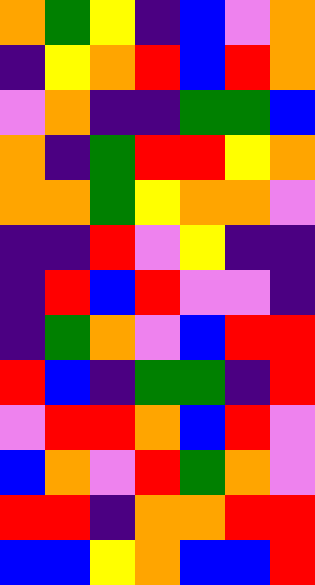[["orange", "green", "yellow", "indigo", "blue", "violet", "orange"], ["indigo", "yellow", "orange", "red", "blue", "red", "orange"], ["violet", "orange", "indigo", "indigo", "green", "green", "blue"], ["orange", "indigo", "green", "red", "red", "yellow", "orange"], ["orange", "orange", "green", "yellow", "orange", "orange", "violet"], ["indigo", "indigo", "red", "violet", "yellow", "indigo", "indigo"], ["indigo", "red", "blue", "red", "violet", "violet", "indigo"], ["indigo", "green", "orange", "violet", "blue", "red", "red"], ["red", "blue", "indigo", "green", "green", "indigo", "red"], ["violet", "red", "red", "orange", "blue", "red", "violet"], ["blue", "orange", "violet", "red", "green", "orange", "violet"], ["red", "red", "indigo", "orange", "orange", "red", "red"], ["blue", "blue", "yellow", "orange", "blue", "blue", "red"]]